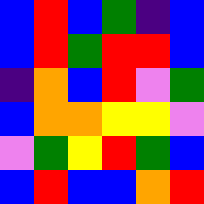[["blue", "red", "blue", "green", "indigo", "blue"], ["blue", "red", "green", "red", "red", "blue"], ["indigo", "orange", "blue", "red", "violet", "green"], ["blue", "orange", "orange", "yellow", "yellow", "violet"], ["violet", "green", "yellow", "red", "green", "blue"], ["blue", "red", "blue", "blue", "orange", "red"]]